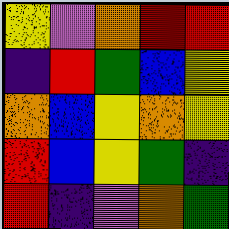[["yellow", "violet", "orange", "red", "red"], ["indigo", "red", "green", "blue", "yellow"], ["orange", "blue", "yellow", "orange", "yellow"], ["red", "blue", "yellow", "green", "indigo"], ["red", "indigo", "violet", "orange", "green"]]